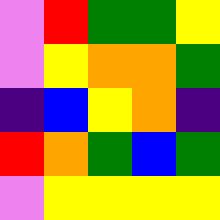[["violet", "red", "green", "green", "yellow"], ["violet", "yellow", "orange", "orange", "green"], ["indigo", "blue", "yellow", "orange", "indigo"], ["red", "orange", "green", "blue", "green"], ["violet", "yellow", "yellow", "yellow", "yellow"]]